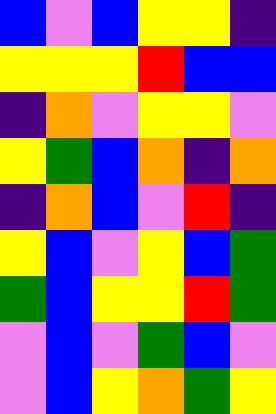[["blue", "violet", "blue", "yellow", "yellow", "indigo"], ["yellow", "yellow", "yellow", "red", "blue", "blue"], ["indigo", "orange", "violet", "yellow", "yellow", "violet"], ["yellow", "green", "blue", "orange", "indigo", "orange"], ["indigo", "orange", "blue", "violet", "red", "indigo"], ["yellow", "blue", "violet", "yellow", "blue", "green"], ["green", "blue", "yellow", "yellow", "red", "green"], ["violet", "blue", "violet", "green", "blue", "violet"], ["violet", "blue", "yellow", "orange", "green", "yellow"]]